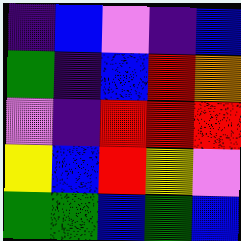[["indigo", "blue", "violet", "indigo", "blue"], ["green", "indigo", "blue", "red", "orange"], ["violet", "indigo", "red", "red", "red"], ["yellow", "blue", "red", "yellow", "violet"], ["green", "green", "blue", "green", "blue"]]